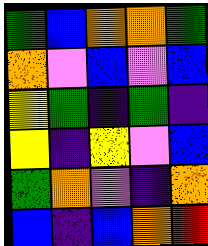[["green", "blue", "orange", "orange", "green"], ["orange", "violet", "blue", "violet", "blue"], ["yellow", "green", "indigo", "green", "indigo"], ["yellow", "indigo", "yellow", "violet", "blue"], ["green", "orange", "violet", "indigo", "orange"], ["blue", "indigo", "blue", "orange", "red"]]